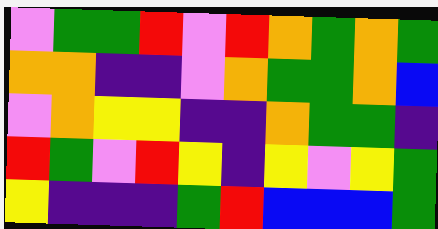[["violet", "green", "green", "red", "violet", "red", "orange", "green", "orange", "green"], ["orange", "orange", "indigo", "indigo", "violet", "orange", "green", "green", "orange", "blue"], ["violet", "orange", "yellow", "yellow", "indigo", "indigo", "orange", "green", "green", "indigo"], ["red", "green", "violet", "red", "yellow", "indigo", "yellow", "violet", "yellow", "green"], ["yellow", "indigo", "indigo", "indigo", "green", "red", "blue", "blue", "blue", "green"]]